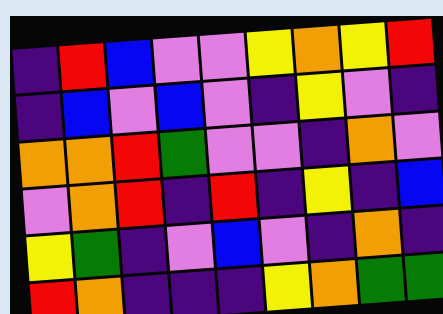[["indigo", "red", "blue", "violet", "violet", "yellow", "orange", "yellow", "red"], ["indigo", "blue", "violet", "blue", "violet", "indigo", "yellow", "violet", "indigo"], ["orange", "orange", "red", "green", "violet", "violet", "indigo", "orange", "violet"], ["violet", "orange", "red", "indigo", "red", "indigo", "yellow", "indigo", "blue"], ["yellow", "green", "indigo", "violet", "blue", "violet", "indigo", "orange", "indigo"], ["red", "orange", "indigo", "indigo", "indigo", "yellow", "orange", "green", "green"]]